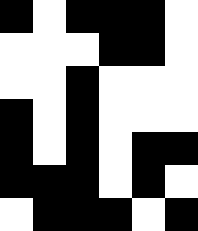[["black", "white", "black", "black", "black", "white"], ["white", "white", "white", "black", "black", "white"], ["white", "white", "black", "white", "white", "white"], ["black", "white", "black", "white", "white", "white"], ["black", "white", "black", "white", "black", "black"], ["black", "black", "black", "white", "black", "white"], ["white", "black", "black", "black", "white", "black"]]